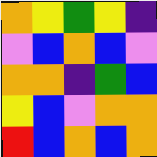[["orange", "yellow", "green", "yellow", "indigo"], ["violet", "blue", "orange", "blue", "violet"], ["orange", "orange", "indigo", "green", "blue"], ["yellow", "blue", "violet", "orange", "orange"], ["red", "blue", "orange", "blue", "orange"]]